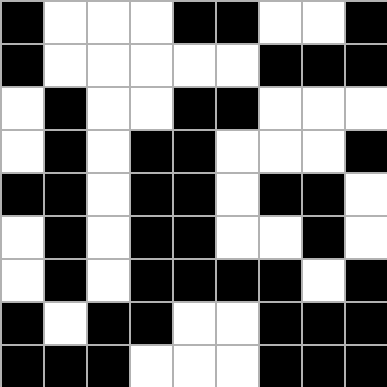[["black", "white", "white", "white", "black", "black", "white", "white", "black"], ["black", "white", "white", "white", "white", "white", "black", "black", "black"], ["white", "black", "white", "white", "black", "black", "white", "white", "white"], ["white", "black", "white", "black", "black", "white", "white", "white", "black"], ["black", "black", "white", "black", "black", "white", "black", "black", "white"], ["white", "black", "white", "black", "black", "white", "white", "black", "white"], ["white", "black", "white", "black", "black", "black", "black", "white", "black"], ["black", "white", "black", "black", "white", "white", "black", "black", "black"], ["black", "black", "black", "white", "white", "white", "black", "black", "black"]]